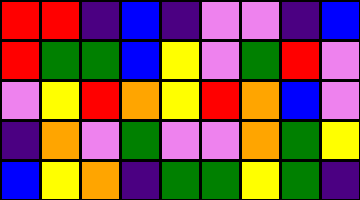[["red", "red", "indigo", "blue", "indigo", "violet", "violet", "indigo", "blue"], ["red", "green", "green", "blue", "yellow", "violet", "green", "red", "violet"], ["violet", "yellow", "red", "orange", "yellow", "red", "orange", "blue", "violet"], ["indigo", "orange", "violet", "green", "violet", "violet", "orange", "green", "yellow"], ["blue", "yellow", "orange", "indigo", "green", "green", "yellow", "green", "indigo"]]